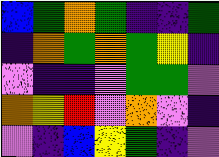[["blue", "green", "orange", "green", "indigo", "indigo", "green"], ["indigo", "orange", "green", "orange", "green", "yellow", "indigo"], ["violet", "indigo", "indigo", "violet", "green", "green", "violet"], ["orange", "yellow", "red", "violet", "orange", "violet", "indigo"], ["violet", "indigo", "blue", "yellow", "green", "indigo", "violet"]]